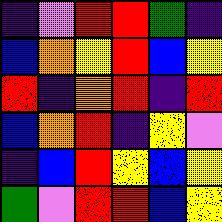[["indigo", "violet", "red", "red", "green", "indigo"], ["blue", "orange", "yellow", "red", "blue", "yellow"], ["red", "indigo", "orange", "red", "indigo", "red"], ["blue", "orange", "red", "indigo", "yellow", "violet"], ["indigo", "blue", "red", "yellow", "blue", "yellow"], ["green", "violet", "red", "red", "blue", "yellow"]]